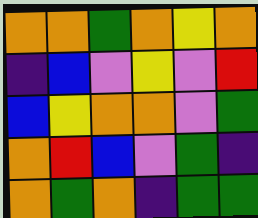[["orange", "orange", "green", "orange", "yellow", "orange"], ["indigo", "blue", "violet", "yellow", "violet", "red"], ["blue", "yellow", "orange", "orange", "violet", "green"], ["orange", "red", "blue", "violet", "green", "indigo"], ["orange", "green", "orange", "indigo", "green", "green"]]